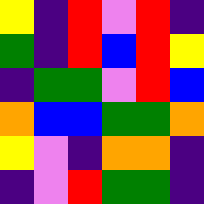[["yellow", "indigo", "red", "violet", "red", "indigo"], ["green", "indigo", "red", "blue", "red", "yellow"], ["indigo", "green", "green", "violet", "red", "blue"], ["orange", "blue", "blue", "green", "green", "orange"], ["yellow", "violet", "indigo", "orange", "orange", "indigo"], ["indigo", "violet", "red", "green", "green", "indigo"]]